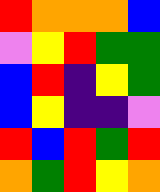[["red", "orange", "orange", "orange", "blue"], ["violet", "yellow", "red", "green", "green"], ["blue", "red", "indigo", "yellow", "green"], ["blue", "yellow", "indigo", "indigo", "violet"], ["red", "blue", "red", "green", "red"], ["orange", "green", "red", "yellow", "orange"]]